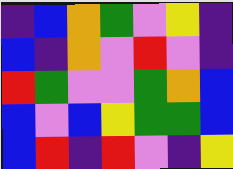[["indigo", "blue", "orange", "green", "violet", "yellow", "indigo"], ["blue", "indigo", "orange", "violet", "red", "violet", "indigo"], ["red", "green", "violet", "violet", "green", "orange", "blue"], ["blue", "violet", "blue", "yellow", "green", "green", "blue"], ["blue", "red", "indigo", "red", "violet", "indigo", "yellow"]]